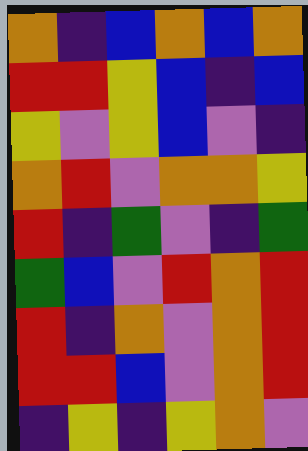[["orange", "indigo", "blue", "orange", "blue", "orange"], ["red", "red", "yellow", "blue", "indigo", "blue"], ["yellow", "violet", "yellow", "blue", "violet", "indigo"], ["orange", "red", "violet", "orange", "orange", "yellow"], ["red", "indigo", "green", "violet", "indigo", "green"], ["green", "blue", "violet", "red", "orange", "red"], ["red", "indigo", "orange", "violet", "orange", "red"], ["red", "red", "blue", "violet", "orange", "red"], ["indigo", "yellow", "indigo", "yellow", "orange", "violet"]]